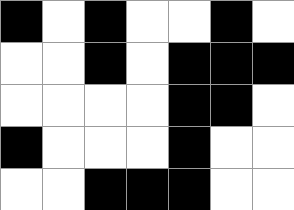[["black", "white", "black", "white", "white", "black", "white"], ["white", "white", "black", "white", "black", "black", "black"], ["white", "white", "white", "white", "black", "black", "white"], ["black", "white", "white", "white", "black", "white", "white"], ["white", "white", "black", "black", "black", "white", "white"]]